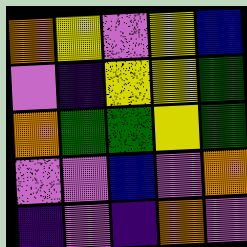[["orange", "yellow", "violet", "yellow", "blue"], ["violet", "indigo", "yellow", "yellow", "green"], ["orange", "green", "green", "yellow", "green"], ["violet", "violet", "blue", "violet", "orange"], ["indigo", "violet", "indigo", "orange", "violet"]]